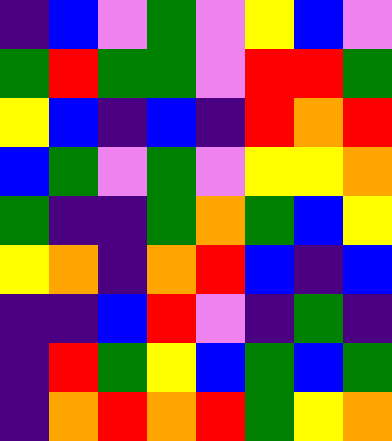[["indigo", "blue", "violet", "green", "violet", "yellow", "blue", "violet"], ["green", "red", "green", "green", "violet", "red", "red", "green"], ["yellow", "blue", "indigo", "blue", "indigo", "red", "orange", "red"], ["blue", "green", "violet", "green", "violet", "yellow", "yellow", "orange"], ["green", "indigo", "indigo", "green", "orange", "green", "blue", "yellow"], ["yellow", "orange", "indigo", "orange", "red", "blue", "indigo", "blue"], ["indigo", "indigo", "blue", "red", "violet", "indigo", "green", "indigo"], ["indigo", "red", "green", "yellow", "blue", "green", "blue", "green"], ["indigo", "orange", "red", "orange", "red", "green", "yellow", "orange"]]